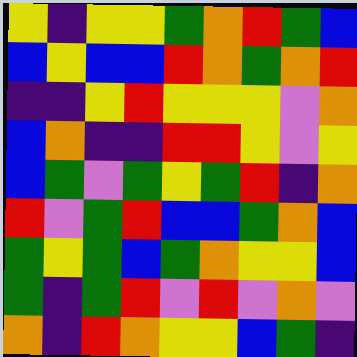[["yellow", "indigo", "yellow", "yellow", "green", "orange", "red", "green", "blue"], ["blue", "yellow", "blue", "blue", "red", "orange", "green", "orange", "red"], ["indigo", "indigo", "yellow", "red", "yellow", "yellow", "yellow", "violet", "orange"], ["blue", "orange", "indigo", "indigo", "red", "red", "yellow", "violet", "yellow"], ["blue", "green", "violet", "green", "yellow", "green", "red", "indigo", "orange"], ["red", "violet", "green", "red", "blue", "blue", "green", "orange", "blue"], ["green", "yellow", "green", "blue", "green", "orange", "yellow", "yellow", "blue"], ["green", "indigo", "green", "red", "violet", "red", "violet", "orange", "violet"], ["orange", "indigo", "red", "orange", "yellow", "yellow", "blue", "green", "indigo"]]